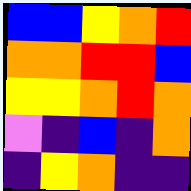[["blue", "blue", "yellow", "orange", "red"], ["orange", "orange", "red", "red", "blue"], ["yellow", "yellow", "orange", "red", "orange"], ["violet", "indigo", "blue", "indigo", "orange"], ["indigo", "yellow", "orange", "indigo", "indigo"]]